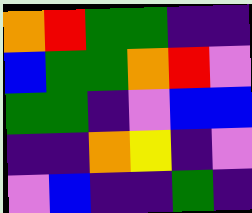[["orange", "red", "green", "green", "indigo", "indigo"], ["blue", "green", "green", "orange", "red", "violet"], ["green", "green", "indigo", "violet", "blue", "blue"], ["indigo", "indigo", "orange", "yellow", "indigo", "violet"], ["violet", "blue", "indigo", "indigo", "green", "indigo"]]